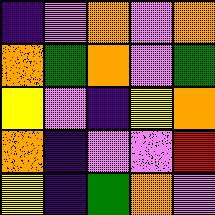[["indigo", "violet", "orange", "violet", "orange"], ["orange", "green", "orange", "violet", "green"], ["yellow", "violet", "indigo", "yellow", "orange"], ["orange", "indigo", "violet", "violet", "red"], ["yellow", "indigo", "green", "orange", "violet"]]